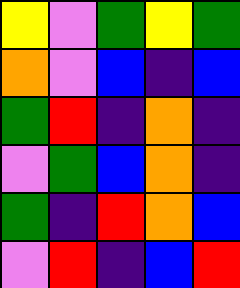[["yellow", "violet", "green", "yellow", "green"], ["orange", "violet", "blue", "indigo", "blue"], ["green", "red", "indigo", "orange", "indigo"], ["violet", "green", "blue", "orange", "indigo"], ["green", "indigo", "red", "orange", "blue"], ["violet", "red", "indigo", "blue", "red"]]